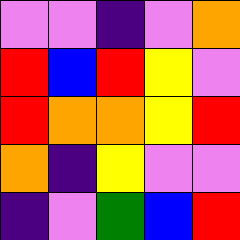[["violet", "violet", "indigo", "violet", "orange"], ["red", "blue", "red", "yellow", "violet"], ["red", "orange", "orange", "yellow", "red"], ["orange", "indigo", "yellow", "violet", "violet"], ["indigo", "violet", "green", "blue", "red"]]